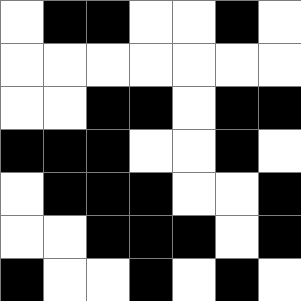[["white", "black", "black", "white", "white", "black", "white"], ["white", "white", "white", "white", "white", "white", "white"], ["white", "white", "black", "black", "white", "black", "black"], ["black", "black", "black", "white", "white", "black", "white"], ["white", "black", "black", "black", "white", "white", "black"], ["white", "white", "black", "black", "black", "white", "black"], ["black", "white", "white", "black", "white", "black", "white"]]